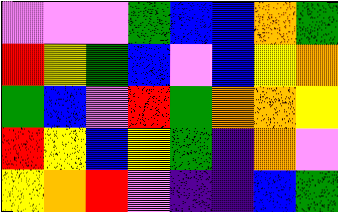[["violet", "violet", "violet", "green", "blue", "blue", "orange", "green"], ["red", "yellow", "green", "blue", "violet", "blue", "yellow", "orange"], ["green", "blue", "violet", "red", "green", "orange", "orange", "yellow"], ["red", "yellow", "blue", "yellow", "green", "indigo", "orange", "violet"], ["yellow", "orange", "red", "violet", "indigo", "indigo", "blue", "green"]]